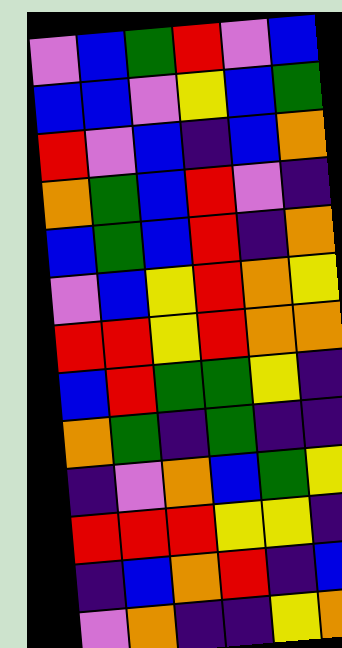[["violet", "blue", "green", "red", "violet", "blue"], ["blue", "blue", "violet", "yellow", "blue", "green"], ["red", "violet", "blue", "indigo", "blue", "orange"], ["orange", "green", "blue", "red", "violet", "indigo"], ["blue", "green", "blue", "red", "indigo", "orange"], ["violet", "blue", "yellow", "red", "orange", "yellow"], ["red", "red", "yellow", "red", "orange", "orange"], ["blue", "red", "green", "green", "yellow", "indigo"], ["orange", "green", "indigo", "green", "indigo", "indigo"], ["indigo", "violet", "orange", "blue", "green", "yellow"], ["red", "red", "red", "yellow", "yellow", "indigo"], ["indigo", "blue", "orange", "red", "indigo", "blue"], ["violet", "orange", "indigo", "indigo", "yellow", "orange"]]